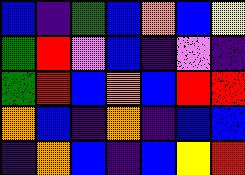[["blue", "indigo", "green", "blue", "orange", "blue", "yellow"], ["green", "red", "violet", "blue", "indigo", "violet", "indigo"], ["green", "red", "blue", "orange", "blue", "red", "red"], ["orange", "blue", "indigo", "orange", "indigo", "blue", "blue"], ["indigo", "orange", "blue", "indigo", "blue", "yellow", "red"]]